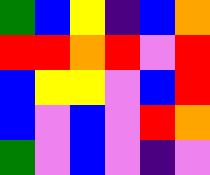[["green", "blue", "yellow", "indigo", "blue", "orange"], ["red", "red", "orange", "red", "violet", "red"], ["blue", "yellow", "yellow", "violet", "blue", "red"], ["blue", "violet", "blue", "violet", "red", "orange"], ["green", "violet", "blue", "violet", "indigo", "violet"]]